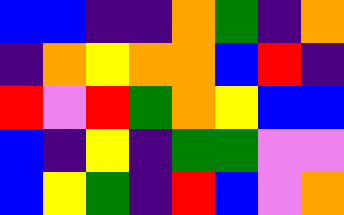[["blue", "blue", "indigo", "indigo", "orange", "green", "indigo", "orange"], ["indigo", "orange", "yellow", "orange", "orange", "blue", "red", "indigo"], ["red", "violet", "red", "green", "orange", "yellow", "blue", "blue"], ["blue", "indigo", "yellow", "indigo", "green", "green", "violet", "violet"], ["blue", "yellow", "green", "indigo", "red", "blue", "violet", "orange"]]